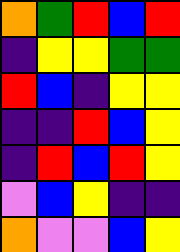[["orange", "green", "red", "blue", "red"], ["indigo", "yellow", "yellow", "green", "green"], ["red", "blue", "indigo", "yellow", "yellow"], ["indigo", "indigo", "red", "blue", "yellow"], ["indigo", "red", "blue", "red", "yellow"], ["violet", "blue", "yellow", "indigo", "indigo"], ["orange", "violet", "violet", "blue", "yellow"]]